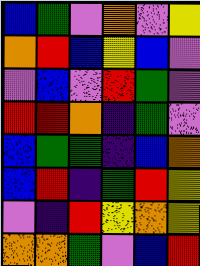[["blue", "green", "violet", "orange", "violet", "yellow"], ["orange", "red", "blue", "yellow", "blue", "violet"], ["violet", "blue", "violet", "red", "green", "violet"], ["red", "red", "orange", "indigo", "green", "violet"], ["blue", "green", "green", "indigo", "blue", "orange"], ["blue", "red", "indigo", "green", "red", "yellow"], ["violet", "indigo", "red", "yellow", "orange", "yellow"], ["orange", "orange", "green", "violet", "blue", "red"]]